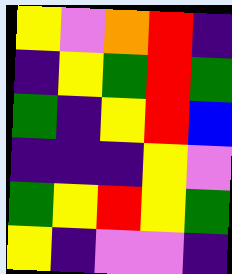[["yellow", "violet", "orange", "red", "indigo"], ["indigo", "yellow", "green", "red", "green"], ["green", "indigo", "yellow", "red", "blue"], ["indigo", "indigo", "indigo", "yellow", "violet"], ["green", "yellow", "red", "yellow", "green"], ["yellow", "indigo", "violet", "violet", "indigo"]]